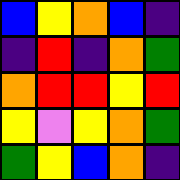[["blue", "yellow", "orange", "blue", "indigo"], ["indigo", "red", "indigo", "orange", "green"], ["orange", "red", "red", "yellow", "red"], ["yellow", "violet", "yellow", "orange", "green"], ["green", "yellow", "blue", "orange", "indigo"]]